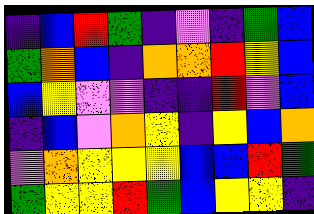[["indigo", "blue", "red", "green", "indigo", "violet", "indigo", "green", "blue"], ["green", "orange", "blue", "indigo", "orange", "orange", "red", "yellow", "blue"], ["blue", "yellow", "violet", "violet", "indigo", "indigo", "red", "violet", "blue"], ["indigo", "blue", "violet", "orange", "yellow", "indigo", "yellow", "blue", "orange"], ["violet", "orange", "yellow", "yellow", "yellow", "blue", "blue", "red", "green"], ["green", "yellow", "yellow", "red", "green", "blue", "yellow", "yellow", "indigo"]]